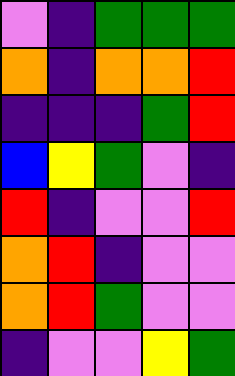[["violet", "indigo", "green", "green", "green"], ["orange", "indigo", "orange", "orange", "red"], ["indigo", "indigo", "indigo", "green", "red"], ["blue", "yellow", "green", "violet", "indigo"], ["red", "indigo", "violet", "violet", "red"], ["orange", "red", "indigo", "violet", "violet"], ["orange", "red", "green", "violet", "violet"], ["indigo", "violet", "violet", "yellow", "green"]]